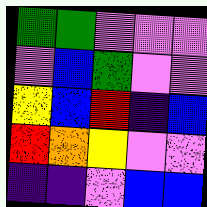[["green", "green", "violet", "violet", "violet"], ["violet", "blue", "green", "violet", "violet"], ["yellow", "blue", "red", "indigo", "blue"], ["red", "orange", "yellow", "violet", "violet"], ["indigo", "indigo", "violet", "blue", "blue"]]